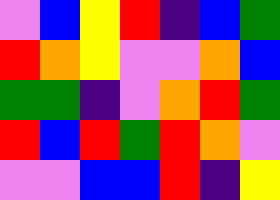[["violet", "blue", "yellow", "red", "indigo", "blue", "green"], ["red", "orange", "yellow", "violet", "violet", "orange", "blue"], ["green", "green", "indigo", "violet", "orange", "red", "green"], ["red", "blue", "red", "green", "red", "orange", "violet"], ["violet", "violet", "blue", "blue", "red", "indigo", "yellow"]]